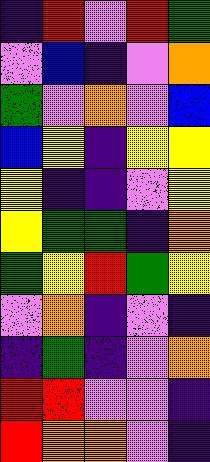[["indigo", "red", "violet", "red", "green"], ["violet", "blue", "indigo", "violet", "orange"], ["green", "violet", "orange", "violet", "blue"], ["blue", "yellow", "indigo", "yellow", "yellow"], ["yellow", "indigo", "indigo", "violet", "yellow"], ["yellow", "green", "green", "indigo", "orange"], ["green", "yellow", "red", "green", "yellow"], ["violet", "orange", "indigo", "violet", "indigo"], ["indigo", "green", "indigo", "violet", "orange"], ["red", "red", "violet", "violet", "indigo"], ["red", "orange", "orange", "violet", "indigo"]]